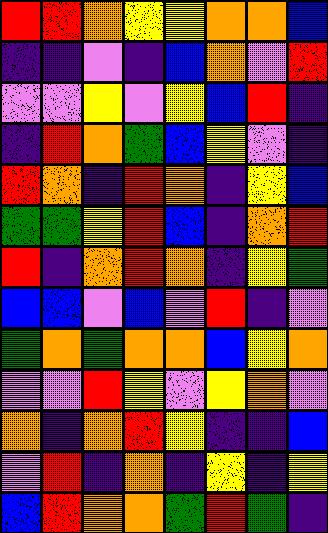[["red", "red", "orange", "yellow", "yellow", "orange", "orange", "blue"], ["indigo", "indigo", "violet", "indigo", "blue", "orange", "violet", "red"], ["violet", "violet", "yellow", "violet", "yellow", "blue", "red", "indigo"], ["indigo", "red", "orange", "green", "blue", "yellow", "violet", "indigo"], ["red", "orange", "indigo", "red", "orange", "indigo", "yellow", "blue"], ["green", "green", "yellow", "red", "blue", "indigo", "orange", "red"], ["red", "indigo", "orange", "red", "orange", "indigo", "yellow", "green"], ["blue", "blue", "violet", "blue", "violet", "red", "indigo", "violet"], ["green", "orange", "green", "orange", "orange", "blue", "yellow", "orange"], ["violet", "violet", "red", "yellow", "violet", "yellow", "orange", "violet"], ["orange", "indigo", "orange", "red", "yellow", "indigo", "indigo", "blue"], ["violet", "red", "indigo", "orange", "indigo", "yellow", "indigo", "yellow"], ["blue", "red", "orange", "orange", "green", "red", "green", "indigo"]]